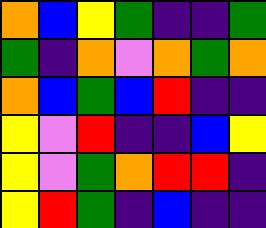[["orange", "blue", "yellow", "green", "indigo", "indigo", "green"], ["green", "indigo", "orange", "violet", "orange", "green", "orange"], ["orange", "blue", "green", "blue", "red", "indigo", "indigo"], ["yellow", "violet", "red", "indigo", "indigo", "blue", "yellow"], ["yellow", "violet", "green", "orange", "red", "red", "indigo"], ["yellow", "red", "green", "indigo", "blue", "indigo", "indigo"]]